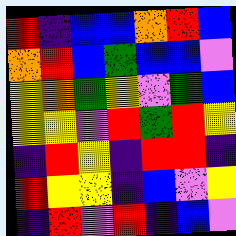[["red", "indigo", "blue", "blue", "orange", "red", "blue"], ["orange", "red", "blue", "green", "blue", "blue", "violet"], ["yellow", "orange", "green", "yellow", "violet", "green", "blue"], ["yellow", "yellow", "violet", "red", "green", "red", "yellow"], ["indigo", "red", "yellow", "indigo", "red", "red", "indigo"], ["red", "yellow", "yellow", "indigo", "blue", "violet", "yellow"], ["indigo", "red", "violet", "red", "indigo", "blue", "violet"]]